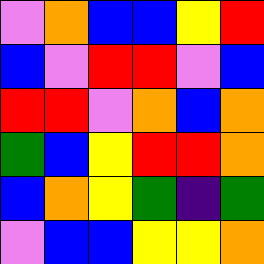[["violet", "orange", "blue", "blue", "yellow", "red"], ["blue", "violet", "red", "red", "violet", "blue"], ["red", "red", "violet", "orange", "blue", "orange"], ["green", "blue", "yellow", "red", "red", "orange"], ["blue", "orange", "yellow", "green", "indigo", "green"], ["violet", "blue", "blue", "yellow", "yellow", "orange"]]